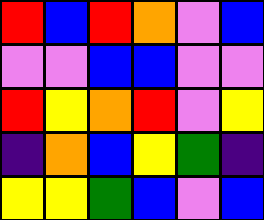[["red", "blue", "red", "orange", "violet", "blue"], ["violet", "violet", "blue", "blue", "violet", "violet"], ["red", "yellow", "orange", "red", "violet", "yellow"], ["indigo", "orange", "blue", "yellow", "green", "indigo"], ["yellow", "yellow", "green", "blue", "violet", "blue"]]